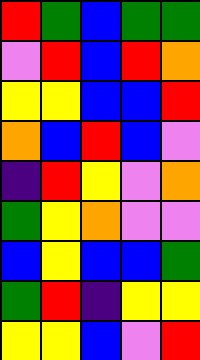[["red", "green", "blue", "green", "green"], ["violet", "red", "blue", "red", "orange"], ["yellow", "yellow", "blue", "blue", "red"], ["orange", "blue", "red", "blue", "violet"], ["indigo", "red", "yellow", "violet", "orange"], ["green", "yellow", "orange", "violet", "violet"], ["blue", "yellow", "blue", "blue", "green"], ["green", "red", "indigo", "yellow", "yellow"], ["yellow", "yellow", "blue", "violet", "red"]]